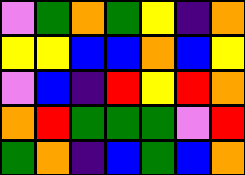[["violet", "green", "orange", "green", "yellow", "indigo", "orange"], ["yellow", "yellow", "blue", "blue", "orange", "blue", "yellow"], ["violet", "blue", "indigo", "red", "yellow", "red", "orange"], ["orange", "red", "green", "green", "green", "violet", "red"], ["green", "orange", "indigo", "blue", "green", "blue", "orange"]]